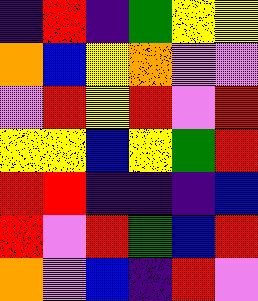[["indigo", "red", "indigo", "green", "yellow", "yellow"], ["orange", "blue", "yellow", "orange", "violet", "violet"], ["violet", "red", "yellow", "red", "violet", "red"], ["yellow", "yellow", "blue", "yellow", "green", "red"], ["red", "red", "indigo", "indigo", "indigo", "blue"], ["red", "violet", "red", "green", "blue", "red"], ["orange", "violet", "blue", "indigo", "red", "violet"]]